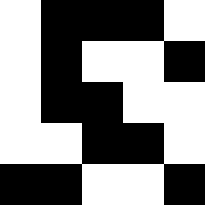[["white", "black", "black", "black", "white"], ["white", "black", "white", "white", "black"], ["white", "black", "black", "white", "white"], ["white", "white", "black", "black", "white"], ["black", "black", "white", "white", "black"]]